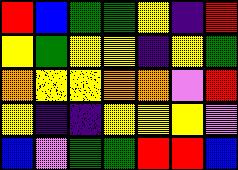[["red", "blue", "green", "green", "yellow", "indigo", "red"], ["yellow", "green", "yellow", "yellow", "indigo", "yellow", "green"], ["orange", "yellow", "yellow", "orange", "orange", "violet", "red"], ["yellow", "indigo", "indigo", "yellow", "yellow", "yellow", "violet"], ["blue", "violet", "green", "green", "red", "red", "blue"]]